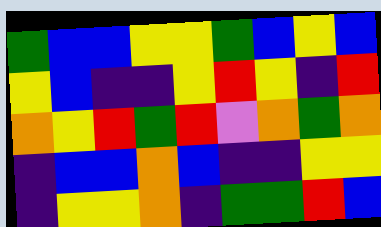[["green", "blue", "blue", "yellow", "yellow", "green", "blue", "yellow", "blue"], ["yellow", "blue", "indigo", "indigo", "yellow", "red", "yellow", "indigo", "red"], ["orange", "yellow", "red", "green", "red", "violet", "orange", "green", "orange"], ["indigo", "blue", "blue", "orange", "blue", "indigo", "indigo", "yellow", "yellow"], ["indigo", "yellow", "yellow", "orange", "indigo", "green", "green", "red", "blue"]]